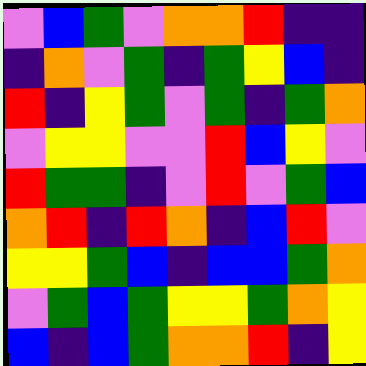[["violet", "blue", "green", "violet", "orange", "orange", "red", "indigo", "indigo"], ["indigo", "orange", "violet", "green", "indigo", "green", "yellow", "blue", "indigo"], ["red", "indigo", "yellow", "green", "violet", "green", "indigo", "green", "orange"], ["violet", "yellow", "yellow", "violet", "violet", "red", "blue", "yellow", "violet"], ["red", "green", "green", "indigo", "violet", "red", "violet", "green", "blue"], ["orange", "red", "indigo", "red", "orange", "indigo", "blue", "red", "violet"], ["yellow", "yellow", "green", "blue", "indigo", "blue", "blue", "green", "orange"], ["violet", "green", "blue", "green", "yellow", "yellow", "green", "orange", "yellow"], ["blue", "indigo", "blue", "green", "orange", "orange", "red", "indigo", "yellow"]]